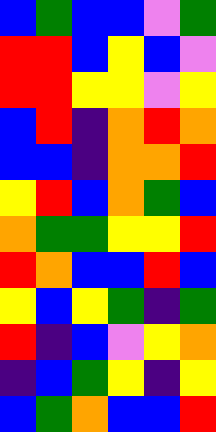[["blue", "green", "blue", "blue", "violet", "green"], ["red", "red", "blue", "yellow", "blue", "violet"], ["red", "red", "yellow", "yellow", "violet", "yellow"], ["blue", "red", "indigo", "orange", "red", "orange"], ["blue", "blue", "indigo", "orange", "orange", "red"], ["yellow", "red", "blue", "orange", "green", "blue"], ["orange", "green", "green", "yellow", "yellow", "red"], ["red", "orange", "blue", "blue", "red", "blue"], ["yellow", "blue", "yellow", "green", "indigo", "green"], ["red", "indigo", "blue", "violet", "yellow", "orange"], ["indigo", "blue", "green", "yellow", "indigo", "yellow"], ["blue", "green", "orange", "blue", "blue", "red"]]